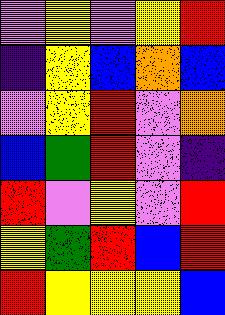[["violet", "yellow", "violet", "yellow", "red"], ["indigo", "yellow", "blue", "orange", "blue"], ["violet", "yellow", "red", "violet", "orange"], ["blue", "green", "red", "violet", "indigo"], ["red", "violet", "yellow", "violet", "red"], ["yellow", "green", "red", "blue", "red"], ["red", "yellow", "yellow", "yellow", "blue"]]